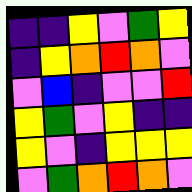[["indigo", "indigo", "yellow", "violet", "green", "yellow"], ["indigo", "yellow", "orange", "red", "orange", "violet"], ["violet", "blue", "indigo", "violet", "violet", "red"], ["yellow", "green", "violet", "yellow", "indigo", "indigo"], ["yellow", "violet", "indigo", "yellow", "yellow", "yellow"], ["violet", "green", "orange", "red", "orange", "violet"]]